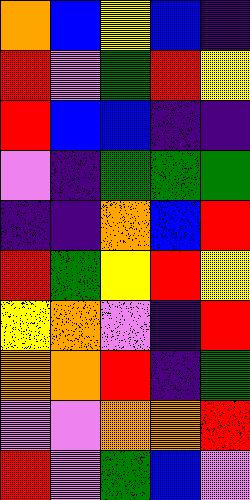[["orange", "blue", "yellow", "blue", "indigo"], ["red", "violet", "green", "red", "yellow"], ["red", "blue", "blue", "indigo", "indigo"], ["violet", "indigo", "green", "green", "green"], ["indigo", "indigo", "orange", "blue", "red"], ["red", "green", "yellow", "red", "yellow"], ["yellow", "orange", "violet", "indigo", "red"], ["orange", "orange", "red", "indigo", "green"], ["violet", "violet", "orange", "orange", "red"], ["red", "violet", "green", "blue", "violet"]]